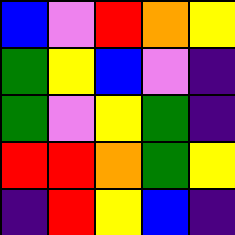[["blue", "violet", "red", "orange", "yellow"], ["green", "yellow", "blue", "violet", "indigo"], ["green", "violet", "yellow", "green", "indigo"], ["red", "red", "orange", "green", "yellow"], ["indigo", "red", "yellow", "blue", "indigo"]]